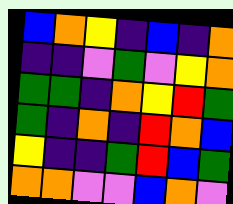[["blue", "orange", "yellow", "indigo", "blue", "indigo", "orange"], ["indigo", "indigo", "violet", "green", "violet", "yellow", "orange"], ["green", "green", "indigo", "orange", "yellow", "red", "green"], ["green", "indigo", "orange", "indigo", "red", "orange", "blue"], ["yellow", "indigo", "indigo", "green", "red", "blue", "green"], ["orange", "orange", "violet", "violet", "blue", "orange", "violet"]]